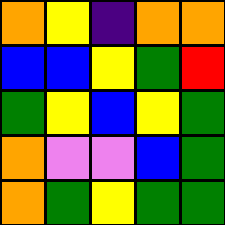[["orange", "yellow", "indigo", "orange", "orange"], ["blue", "blue", "yellow", "green", "red"], ["green", "yellow", "blue", "yellow", "green"], ["orange", "violet", "violet", "blue", "green"], ["orange", "green", "yellow", "green", "green"]]